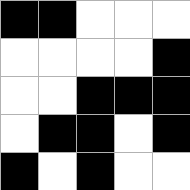[["black", "black", "white", "white", "white"], ["white", "white", "white", "white", "black"], ["white", "white", "black", "black", "black"], ["white", "black", "black", "white", "black"], ["black", "white", "black", "white", "white"]]